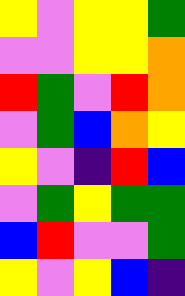[["yellow", "violet", "yellow", "yellow", "green"], ["violet", "violet", "yellow", "yellow", "orange"], ["red", "green", "violet", "red", "orange"], ["violet", "green", "blue", "orange", "yellow"], ["yellow", "violet", "indigo", "red", "blue"], ["violet", "green", "yellow", "green", "green"], ["blue", "red", "violet", "violet", "green"], ["yellow", "violet", "yellow", "blue", "indigo"]]